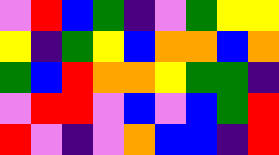[["violet", "red", "blue", "green", "indigo", "violet", "green", "yellow", "yellow"], ["yellow", "indigo", "green", "yellow", "blue", "orange", "orange", "blue", "orange"], ["green", "blue", "red", "orange", "orange", "yellow", "green", "green", "indigo"], ["violet", "red", "red", "violet", "blue", "violet", "blue", "green", "red"], ["red", "violet", "indigo", "violet", "orange", "blue", "blue", "indigo", "red"]]